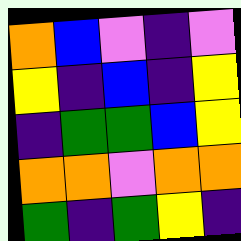[["orange", "blue", "violet", "indigo", "violet"], ["yellow", "indigo", "blue", "indigo", "yellow"], ["indigo", "green", "green", "blue", "yellow"], ["orange", "orange", "violet", "orange", "orange"], ["green", "indigo", "green", "yellow", "indigo"]]